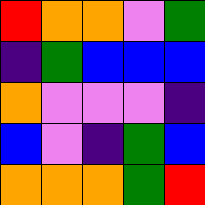[["red", "orange", "orange", "violet", "green"], ["indigo", "green", "blue", "blue", "blue"], ["orange", "violet", "violet", "violet", "indigo"], ["blue", "violet", "indigo", "green", "blue"], ["orange", "orange", "orange", "green", "red"]]